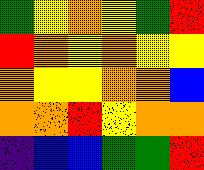[["green", "yellow", "orange", "yellow", "green", "red"], ["red", "orange", "yellow", "orange", "yellow", "yellow"], ["orange", "yellow", "yellow", "orange", "orange", "blue"], ["orange", "orange", "red", "yellow", "orange", "orange"], ["indigo", "blue", "blue", "green", "green", "red"]]